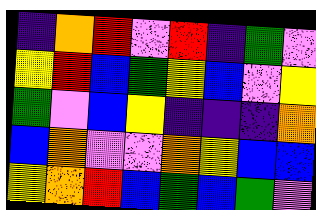[["indigo", "orange", "red", "violet", "red", "indigo", "green", "violet"], ["yellow", "red", "blue", "green", "yellow", "blue", "violet", "yellow"], ["green", "violet", "blue", "yellow", "indigo", "indigo", "indigo", "orange"], ["blue", "orange", "violet", "violet", "orange", "yellow", "blue", "blue"], ["yellow", "orange", "red", "blue", "green", "blue", "green", "violet"]]